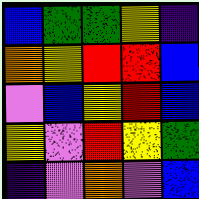[["blue", "green", "green", "yellow", "indigo"], ["orange", "yellow", "red", "red", "blue"], ["violet", "blue", "yellow", "red", "blue"], ["yellow", "violet", "red", "yellow", "green"], ["indigo", "violet", "orange", "violet", "blue"]]